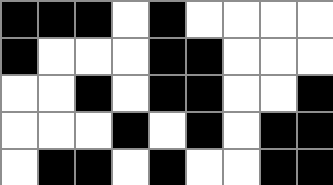[["black", "black", "black", "white", "black", "white", "white", "white", "white"], ["black", "white", "white", "white", "black", "black", "white", "white", "white"], ["white", "white", "black", "white", "black", "black", "white", "white", "black"], ["white", "white", "white", "black", "white", "black", "white", "black", "black"], ["white", "black", "black", "white", "black", "white", "white", "black", "black"]]